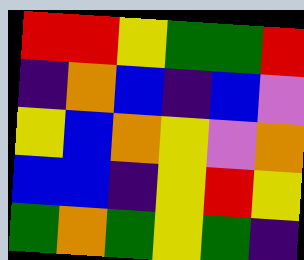[["red", "red", "yellow", "green", "green", "red"], ["indigo", "orange", "blue", "indigo", "blue", "violet"], ["yellow", "blue", "orange", "yellow", "violet", "orange"], ["blue", "blue", "indigo", "yellow", "red", "yellow"], ["green", "orange", "green", "yellow", "green", "indigo"]]